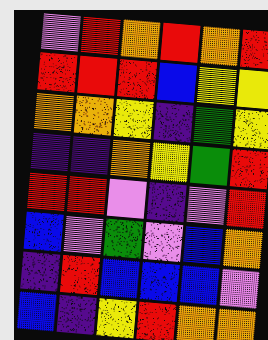[["violet", "red", "orange", "red", "orange", "red"], ["red", "red", "red", "blue", "yellow", "yellow"], ["orange", "orange", "yellow", "indigo", "green", "yellow"], ["indigo", "indigo", "orange", "yellow", "green", "red"], ["red", "red", "violet", "indigo", "violet", "red"], ["blue", "violet", "green", "violet", "blue", "orange"], ["indigo", "red", "blue", "blue", "blue", "violet"], ["blue", "indigo", "yellow", "red", "orange", "orange"]]